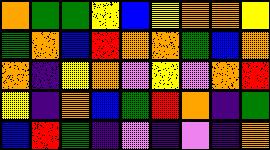[["orange", "green", "green", "yellow", "blue", "yellow", "orange", "orange", "yellow"], ["green", "orange", "blue", "red", "orange", "orange", "green", "blue", "orange"], ["orange", "indigo", "yellow", "orange", "violet", "yellow", "violet", "orange", "red"], ["yellow", "indigo", "orange", "blue", "green", "red", "orange", "indigo", "green"], ["blue", "red", "green", "indigo", "violet", "indigo", "violet", "indigo", "orange"]]